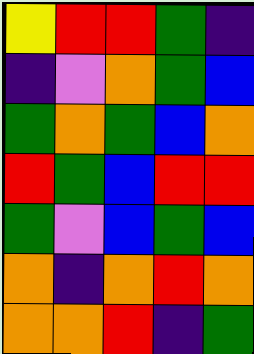[["yellow", "red", "red", "green", "indigo"], ["indigo", "violet", "orange", "green", "blue"], ["green", "orange", "green", "blue", "orange"], ["red", "green", "blue", "red", "red"], ["green", "violet", "blue", "green", "blue"], ["orange", "indigo", "orange", "red", "orange"], ["orange", "orange", "red", "indigo", "green"]]